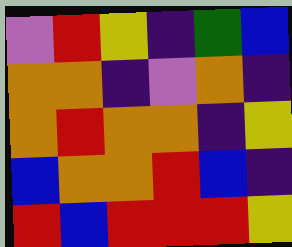[["violet", "red", "yellow", "indigo", "green", "blue"], ["orange", "orange", "indigo", "violet", "orange", "indigo"], ["orange", "red", "orange", "orange", "indigo", "yellow"], ["blue", "orange", "orange", "red", "blue", "indigo"], ["red", "blue", "red", "red", "red", "yellow"]]